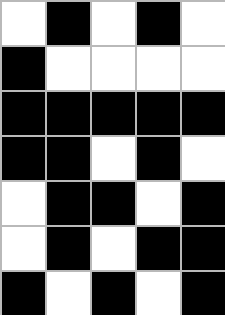[["white", "black", "white", "black", "white"], ["black", "white", "white", "white", "white"], ["black", "black", "black", "black", "black"], ["black", "black", "white", "black", "white"], ["white", "black", "black", "white", "black"], ["white", "black", "white", "black", "black"], ["black", "white", "black", "white", "black"]]